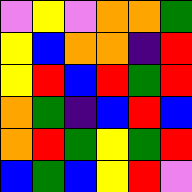[["violet", "yellow", "violet", "orange", "orange", "green"], ["yellow", "blue", "orange", "orange", "indigo", "red"], ["yellow", "red", "blue", "red", "green", "red"], ["orange", "green", "indigo", "blue", "red", "blue"], ["orange", "red", "green", "yellow", "green", "red"], ["blue", "green", "blue", "yellow", "red", "violet"]]